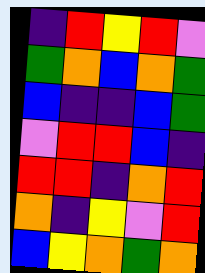[["indigo", "red", "yellow", "red", "violet"], ["green", "orange", "blue", "orange", "green"], ["blue", "indigo", "indigo", "blue", "green"], ["violet", "red", "red", "blue", "indigo"], ["red", "red", "indigo", "orange", "red"], ["orange", "indigo", "yellow", "violet", "red"], ["blue", "yellow", "orange", "green", "orange"]]